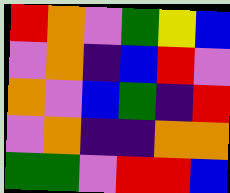[["red", "orange", "violet", "green", "yellow", "blue"], ["violet", "orange", "indigo", "blue", "red", "violet"], ["orange", "violet", "blue", "green", "indigo", "red"], ["violet", "orange", "indigo", "indigo", "orange", "orange"], ["green", "green", "violet", "red", "red", "blue"]]